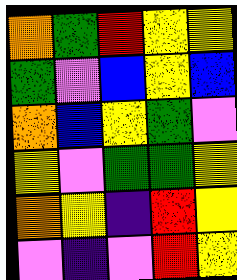[["orange", "green", "red", "yellow", "yellow"], ["green", "violet", "blue", "yellow", "blue"], ["orange", "blue", "yellow", "green", "violet"], ["yellow", "violet", "green", "green", "yellow"], ["orange", "yellow", "indigo", "red", "yellow"], ["violet", "indigo", "violet", "red", "yellow"]]